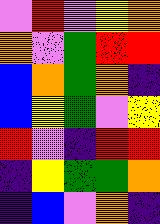[["violet", "red", "violet", "yellow", "orange"], ["orange", "violet", "green", "red", "red"], ["blue", "orange", "green", "orange", "indigo"], ["blue", "yellow", "green", "violet", "yellow"], ["red", "violet", "indigo", "red", "red"], ["indigo", "yellow", "green", "green", "orange"], ["indigo", "blue", "violet", "orange", "indigo"]]